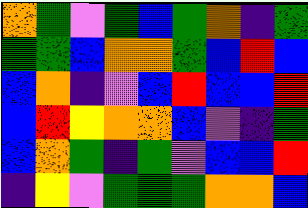[["orange", "green", "violet", "green", "blue", "green", "orange", "indigo", "green"], ["green", "green", "blue", "orange", "orange", "green", "blue", "red", "blue"], ["blue", "orange", "indigo", "violet", "blue", "red", "blue", "blue", "red"], ["blue", "red", "yellow", "orange", "orange", "blue", "violet", "indigo", "green"], ["blue", "orange", "green", "indigo", "green", "violet", "blue", "blue", "red"], ["indigo", "yellow", "violet", "green", "green", "green", "orange", "orange", "blue"]]